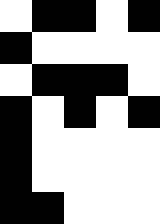[["white", "black", "black", "white", "black"], ["black", "white", "white", "white", "white"], ["white", "black", "black", "black", "white"], ["black", "white", "black", "white", "black"], ["black", "white", "white", "white", "white"], ["black", "white", "white", "white", "white"], ["black", "black", "white", "white", "white"]]